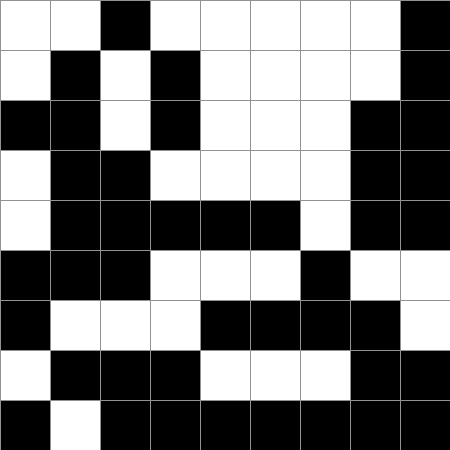[["white", "white", "black", "white", "white", "white", "white", "white", "black"], ["white", "black", "white", "black", "white", "white", "white", "white", "black"], ["black", "black", "white", "black", "white", "white", "white", "black", "black"], ["white", "black", "black", "white", "white", "white", "white", "black", "black"], ["white", "black", "black", "black", "black", "black", "white", "black", "black"], ["black", "black", "black", "white", "white", "white", "black", "white", "white"], ["black", "white", "white", "white", "black", "black", "black", "black", "white"], ["white", "black", "black", "black", "white", "white", "white", "black", "black"], ["black", "white", "black", "black", "black", "black", "black", "black", "black"]]